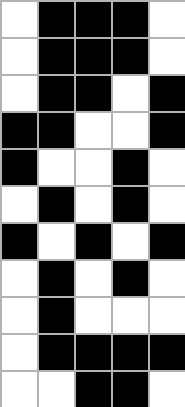[["white", "black", "black", "black", "white"], ["white", "black", "black", "black", "white"], ["white", "black", "black", "white", "black"], ["black", "black", "white", "white", "black"], ["black", "white", "white", "black", "white"], ["white", "black", "white", "black", "white"], ["black", "white", "black", "white", "black"], ["white", "black", "white", "black", "white"], ["white", "black", "white", "white", "white"], ["white", "black", "black", "black", "black"], ["white", "white", "black", "black", "white"]]